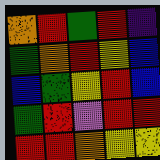[["orange", "red", "green", "red", "indigo"], ["green", "orange", "red", "yellow", "blue"], ["blue", "green", "yellow", "red", "blue"], ["green", "red", "violet", "red", "red"], ["red", "red", "orange", "yellow", "yellow"]]